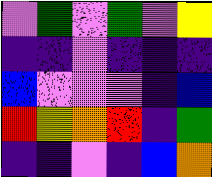[["violet", "green", "violet", "green", "violet", "yellow"], ["indigo", "indigo", "violet", "indigo", "indigo", "indigo"], ["blue", "violet", "violet", "violet", "indigo", "blue"], ["red", "yellow", "orange", "red", "indigo", "green"], ["indigo", "indigo", "violet", "indigo", "blue", "orange"]]